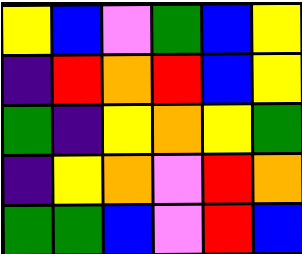[["yellow", "blue", "violet", "green", "blue", "yellow"], ["indigo", "red", "orange", "red", "blue", "yellow"], ["green", "indigo", "yellow", "orange", "yellow", "green"], ["indigo", "yellow", "orange", "violet", "red", "orange"], ["green", "green", "blue", "violet", "red", "blue"]]